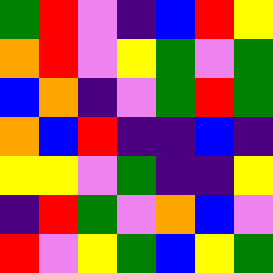[["green", "red", "violet", "indigo", "blue", "red", "yellow"], ["orange", "red", "violet", "yellow", "green", "violet", "green"], ["blue", "orange", "indigo", "violet", "green", "red", "green"], ["orange", "blue", "red", "indigo", "indigo", "blue", "indigo"], ["yellow", "yellow", "violet", "green", "indigo", "indigo", "yellow"], ["indigo", "red", "green", "violet", "orange", "blue", "violet"], ["red", "violet", "yellow", "green", "blue", "yellow", "green"]]